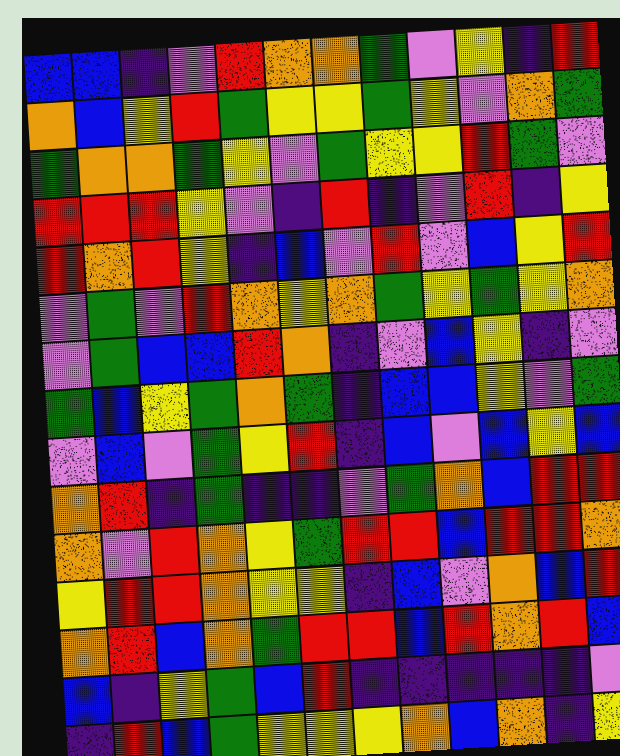[["blue", "blue", "indigo", "violet", "red", "orange", "orange", "green", "violet", "yellow", "indigo", "red"], ["orange", "blue", "yellow", "red", "green", "yellow", "yellow", "green", "yellow", "violet", "orange", "green"], ["green", "orange", "orange", "green", "yellow", "violet", "green", "yellow", "yellow", "red", "green", "violet"], ["red", "red", "red", "yellow", "violet", "indigo", "red", "indigo", "violet", "red", "indigo", "yellow"], ["red", "orange", "red", "yellow", "indigo", "blue", "violet", "red", "violet", "blue", "yellow", "red"], ["violet", "green", "violet", "red", "orange", "yellow", "orange", "green", "yellow", "green", "yellow", "orange"], ["violet", "green", "blue", "blue", "red", "orange", "indigo", "violet", "blue", "yellow", "indigo", "violet"], ["green", "blue", "yellow", "green", "orange", "green", "indigo", "blue", "blue", "yellow", "violet", "green"], ["violet", "blue", "violet", "green", "yellow", "red", "indigo", "blue", "violet", "blue", "yellow", "blue"], ["orange", "red", "indigo", "green", "indigo", "indigo", "violet", "green", "orange", "blue", "red", "red"], ["orange", "violet", "red", "orange", "yellow", "green", "red", "red", "blue", "red", "red", "orange"], ["yellow", "red", "red", "orange", "yellow", "yellow", "indigo", "blue", "violet", "orange", "blue", "red"], ["orange", "red", "blue", "orange", "green", "red", "red", "blue", "red", "orange", "red", "blue"], ["blue", "indigo", "yellow", "green", "blue", "red", "indigo", "indigo", "indigo", "indigo", "indigo", "violet"], ["indigo", "red", "blue", "green", "yellow", "yellow", "yellow", "orange", "blue", "orange", "indigo", "yellow"]]